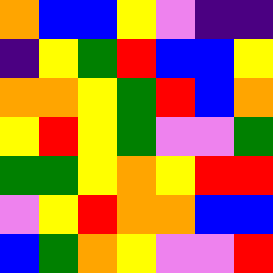[["orange", "blue", "blue", "yellow", "violet", "indigo", "indigo"], ["indigo", "yellow", "green", "red", "blue", "blue", "yellow"], ["orange", "orange", "yellow", "green", "red", "blue", "orange"], ["yellow", "red", "yellow", "green", "violet", "violet", "green"], ["green", "green", "yellow", "orange", "yellow", "red", "red"], ["violet", "yellow", "red", "orange", "orange", "blue", "blue"], ["blue", "green", "orange", "yellow", "violet", "violet", "red"]]